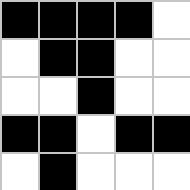[["black", "black", "black", "black", "white"], ["white", "black", "black", "white", "white"], ["white", "white", "black", "white", "white"], ["black", "black", "white", "black", "black"], ["white", "black", "white", "white", "white"]]